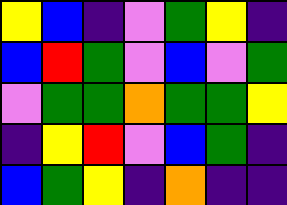[["yellow", "blue", "indigo", "violet", "green", "yellow", "indigo"], ["blue", "red", "green", "violet", "blue", "violet", "green"], ["violet", "green", "green", "orange", "green", "green", "yellow"], ["indigo", "yellow", "red", "violet", "blue", "green", "indigo"], ["blue", "green", "yellow", "indigo", "orange", "indigo", "indigo"]]